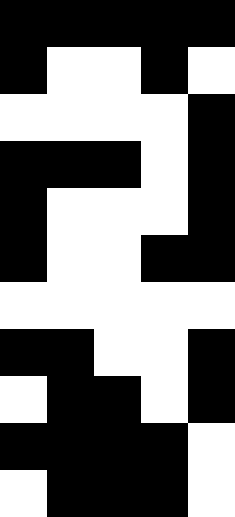[["black", "black", "black", "black", "black"], ["black", "white", "white", "black", "white"], ["white", "white", "white", "white", "black"], ["black", "black", "black", "white", "black"], ["black", "white", "white", "white", "black"], ["black", "white", "white", "black", "black"], ["white", "white", "white", "white", "white"], ["black", "black", "white", "white", "black"], ["white", "black", "black", "white", "black"], ["black", "black", "black", "black", "white"], ["white", "black", "black", "black", "white"]]